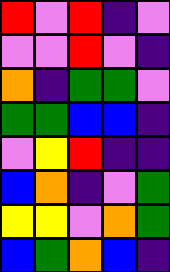[["red", "violet", "red", "indigo", "violet"], ["violet", "violet", "red", "violet", "indigo"], ["orange", "indigo", "green", "green", "violet"], ["green", "green", "blue", "blue", "indigo"], ["violet", "yellow", "red", "indigo", "indigo"], ["blue", "orange", "indigo", "violet", "green"], ["yellow", "yellow", "violet", "orange", "green"], ["blue", "green", "orange", "blue", "indigo"]]